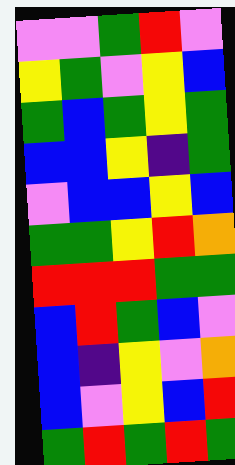[["violet", "violet", "green", "red", "violet"], ["yellow", "green", "violet", "yellow", "blue"], ["green", "blue", "green", "yellow", "green"], ["blue", "blue", "yellow", "indigo", "green"], ["violet", "blue", "blue", "yellow", "blue"], ["green", "green", "yellow", "red", "orange"], ["red", "red", "red", "green", "green"], ["blue", "red", "green", "blue", "violet"], ["blue", "indigo", "yellow", "violet", "orange"], ["blue", "violet", "yellow", "blue", "red"], ["green", "red", "green", "red", "green"]]